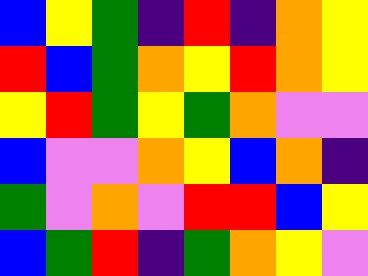[["blue", "yellow", "green", "indigo", "red", "indigo", "orange", "yellow"], ["red", "blue", "green", "orange", "yellow", "red", "orange", "yellow"], ["yellow", "red", "green", "yellow", "green", "orange", "violet", "violet"], ["blue", "violet", "violet", "orange", "yellow", "blue", "orange", "indigo"], ["green", "violet", "orange", "violet", "red", "red", "blue", "yellow"], ["blue", "green", "red", "indigo", "green", "orange", "yellow", "violet"]]